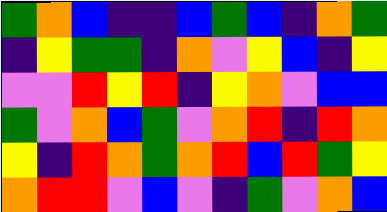[["green", "orange", "blue", "indigo", "indigo", "blue", "green", "blue", "indigo", "orange", "green"], ["indigo", "yellow", "green", "green", "indigo", "orange", "violet", "yellow", "blue", "indigo", "yellow"], ["violet", "violet", "red", "yellow", "red", "indigo", "yellow", "orange", "violet", "blue", "blue"], ["green", "violet", "orange", "blue", "green", "violet", "orange", "red", "indigo", "red", "orange"], ["yellow", "indigo", "red", "orange", "green", "orange", "red", "blue", "red", "green", "yellow"], ["orange", "red", "red", "violet", "blue", "violet", "indigo", "green", "violet", "orange", "blue"]]